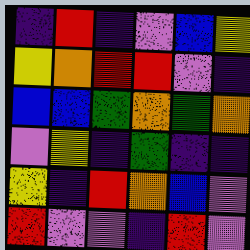[["indigo", "red", "indigo", "violet", "blue", "yellow"], ["yellow", "orange", "red", "red", "violet", "indigo"], ["blue", "blue", "green", "orange", "green", "orange"], ["violet", "yellow", "indigo", "green", "indigo", "indigo"], ["yellow", "indigo", "red", "orange", "blue", "violet"], ["red", "violet", "violet", "indigo", "red", "violet"]]